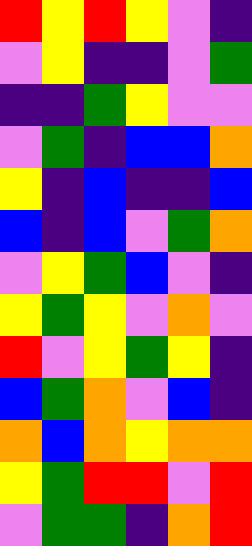[["red", "yellow", "red", "yellow", "violet", "indigo"], ["violet", "yellow", "indigo", "indigo", "violet", "green"], ["indigo", "indigo", "green", "yellow", "violet", "violet"], ["violet", "green", "indigo", "blue", "blue", "orange"], ["yellow", "indigo", "blue", "indigo", "indigo", "blue"], ["blue", "indigo", "blue", "violet", "green", "orange"], ["violet", "yellow", "green", "blue", "violet", "indigo"], ["yellow", "green", "yellow", "violet", "orange", "violet"], ["red", "violet", "yellow", "green", "yellow", "indigo"], ["blue", "green", "orange", "violet", "blue", "indigo"], ["orange", "blue", "orange", "yellow", "orange", "orange"], ["yellow", "green", "red", "red", "violet", "red"], ["violet", "green", "green", "indigo", "orange", "red"]]